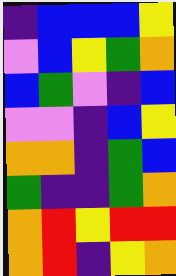[["indigo", "blue", "blue", "blue", "yellow"], ["violet", "blue", "yellow", "green", "orange"], ["blue", "green", "violet", "indigo", "blue"], ["violet", "violet", "indigo", "blue", "yellow"], ["orange", "orange", "indigo", "green", "blue"], ["green", "indigo", "indigo", "green", "orange"], ["orange", "red", "yellow", "red", "red"], ["orange", "red", "indigo", "yellow", "orange"]]